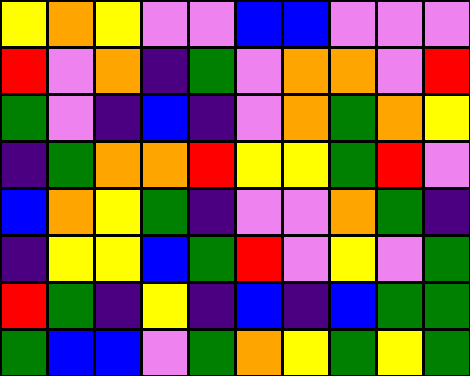[["yellow", "orange", "yellow", "violet", "violet", "blue", "blue", "violet", "violet", "violet"], ["red", "violet", "orange", "indigo", "green", "violet", "orange", "orange", "violet", "red"], ["green", "violet", "indigo", "blue", "indigo", "violet", "orange", "green", "orange", "yellow"], ["indigo", "green", "orange", "orange", "red", "yellow", "yellow", "green", "red", "violet"], ["blue", "orange", "yellow", "green", "indigo", "violet", "violet", "orange", "green", "indigo"], ["indigo", "yellow", "yellow", "blue", "green", "red", "violet", "yellow", "violet", "green"], ["red", "green", "indigo", "yellow", "indigo", "blue", "indigo", "blue", "green", "green"], ["green", "blue", "blue", "violet", "green", "orange", "yellow", "green", "yellow", "green"]]